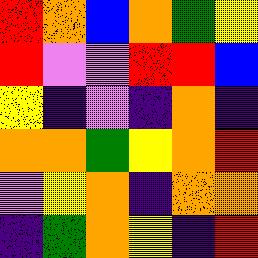[["red", "orange", "blue", "orange", "green", "yellow"], ["red", "violet", "violet", "red", "red", "blue"], ["yellow", "indigo", "violet", "indigo", "orange", "indigo"], ["orange", "orange", "green", "yellow", "orange", "red"], ["violet", "yellow", "orange", "indigo", "orange", "orange"], ["indigo", "green", "orange", "yellow", "indigo", "red"]]